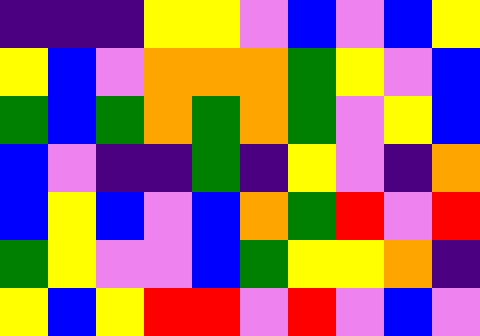[["indigo", "indigo", "indigo", "yellow", "yellow", "violet", "blue", "violet", "blue", "yellow"], ["yellow", "blue", "violet", "orange", "orange", "orange", "green", "yellow", "violet", "blue"], ["green", "blue", "green", "orange", "green", "orange", "green", "violet", "yellow", "blue"], ["blue", "violet", "indigo", "indigo", "green", "indigo", "yellow", "violet", "indigo", "orange"], ["blue", "yellow", "blue", "violet", "blue", "orange", "green", "red", "violet", "red"], ["green", "yellow", "violet", "violet", "blue", "green", "yellow", "yellow", "orange", "indigo"], ["yellow", "blue", "yellow", "red", "red", "violet", "red", "violet", "blue", "violet"]]